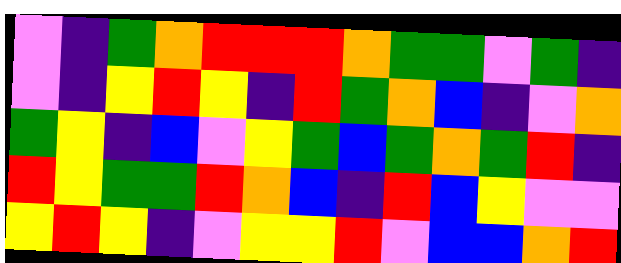[["violet", "indigo", "green", "orange", "red", "red", "red", "orange", "green", "green", "violet", "green", "indigo"], ["violet", "indigo", "yellow", "red", "yellow", "indigo", "red", "green", "orange", "blue", "indigo", "violet", "orange"], ["green", "yellow", "indigo", "blue", "violet", "yellow", "green", "blue", "green", "orange", "green", "red", "indigo"], ["red", "yellow", "green", "green", "red", "orange", "blue", "indigo", "red", "blue", "yellow", "violet", "violet"], ["yellow", "red", "yellow", "indigo", "violet", "yellow", "yellow", "red", "violet", "blue", "blue", "orange", "red"]]